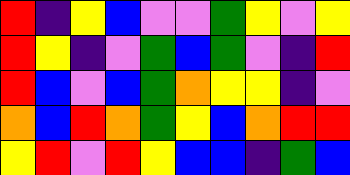[["red", "indigo", "yellow", "blue", "violet", "violet", "green", "yellow", "violet", "yellow"], ["red", "yellow", "indigo", "violet", "green", "blue", "green", "violet", "indigo", "red"], ["red", "blue", "violet", "blue", "green", "orange", "yellow", "yellow", "indigo", "violet"], ["orange", "blue", "red", "orange", "green", "yellow", "blue", "orange", "red", "red"], ["yellow", "red", "violet", "red", "yellow", "blue", "blue", "indigo", "green", "blue"]]